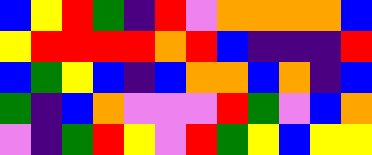[["blue", "yellow", "red", "green", "indigo", "red", "violet", "orange", "orange", "orange", "orange", "blue"], ["yellow", "red", "red", "red", "red", "orange", "red", "blue", "indigo", "indigo", "indigo", "red"], ["blue", "green", "yellow", "blue", "indigo", "blue", "orange", "orange", "blue", "orange", "indigo", "blue"], ["green", "indigo", "blue", "orange", "violet", "violet", "violet", "red", "green", "violet", "blue", "orange"], ["violet", "indigo", "green", "red", "yellow", "violet", "red", "green", "yellow", "blue", "yellow", "yellow"]]